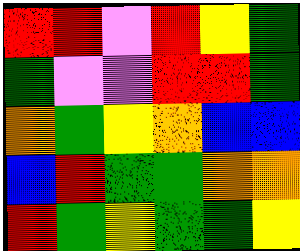[["red", "red", "violet", "red", "yellow", "green"], ["green", "violet", "violet", "red", "red", "green"], ["orange", "green", "yellow", "orange", "blue", "blue"], ["blue", "red", "green", "green", "orange", "orange"], ["red", "green", "yellow", "green", "green", "yellow"]]